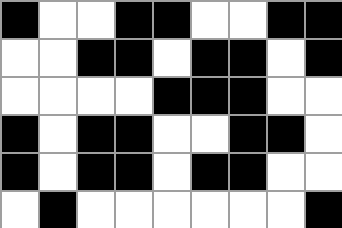[["black", "white", "white", "black", "black", "white", "white", "black", "black"], ["white", "white", "black", "black", "white", "black", "black", "white", "black"], ["white", "white", "white", "white", "black", "black", "black", "white", "white"], ["black", "white", "black", "black", "white", "white", "black", "black", "white"], ["black", "white", "black", "black", "white", "black", "black", "white", "white"], ["white", "black", "white", "white", "white", "white", "white", "white", "black"]]